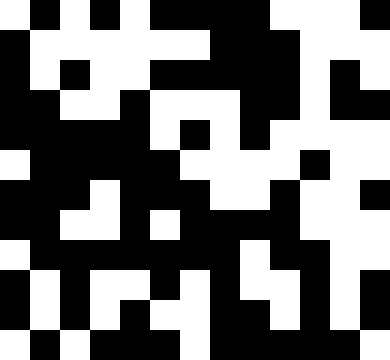[["white", "black", "white", "black", "white", "black", "black", "black", "black", "white", "white", "white", "black"], ["black", "white", "white", "white", "white", "white", "white", "black", "black", "black", "white", "white", "white"], ["black", "white", "black", "white", "white", "black", "black", "black", "black", "black", "white", "black", "white"], ["black", "black", "white", "white", "black", "white", "white", "white", "black", "black", "white", "black", "black"], ["black", "black", "black", "black", "black", "white", "black", "white", "black", "white", "white", "white", "white"], ["white", "black", "black", "black", "black", "black", "white", "white", "white", "white", "black", "white", "white"], ["black", "black", "black", "white", "black", "black", "black", "white", "white", "black", "white", "white", "black"], ["black", "black", "white", "white", "black", "white", "black", "black", "black", "black", "white", "white", "white"], ["white", "black", "black", "black", "black", "black", "black", "black", "white", "black", "black", "white", "white"], ["black", "white", "black", "white", "white", "black", "white", "black", "white", "white", "black", "white", "black"], ["black", "white", "black", "white", "black", "white", "white", "black", "black", "white", "black", "white", "black"], ["white", "black", "white", "black", "black", "black", "white", "black", "black", "black", "black", "black", "white"]]